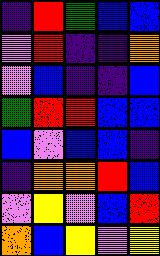[["indigo", "red", "green", "blue", "blue"], ["violet", "red", "indigo", "indigo", "orange"], ["violet", "blue", "indigo", "indigo", "blue"], ["green", "red", "red", "blue", "blue"], ["blue", "violet", "blue", "blue", "indigo"], ["indigo", "orange", "orange", "red", "blue"], ["violet", "yellow", "violet", "blue", "red"], ["orange", "blue", "yellow", "violet", "yellow"]]